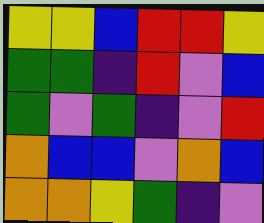[["yellow", "yellow", "blue", "red", "red", "yellow"], ["green", "green", "indigo", "red", "violet", "blue"], ["green", "violet", "green", "indigo", "violet", "red"], ["orange", "blue", "blue", "violet", "orange", "blue"], ["orange", "orange", "yellow", "green", "indigo", "violet"]]